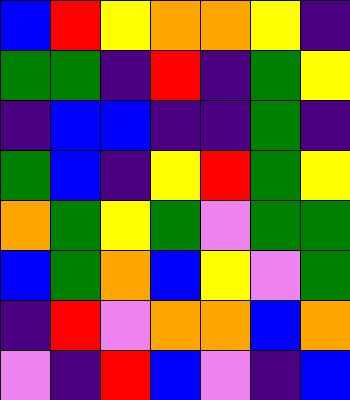[["blue", "red", "yellow", "orange", "orange", "yellow", "indigo"], ["green", "green", "indigo", "red", "indigo", "green", "yellow"], ["indigo", "blue", "blue", "indigo", "indigo", "green", "indigo"], ["green", "blue", "indigo", "yellow", "red", "green", "yellow"], ["orange", "green", "yellow", "green", "violet", "green", "green"], ["blue", "green", "orange", "blue", "yellow", "violet", "green"], ["indigo", "red", "violet", "orange", "orange", "blue", "orange"], ["violet", "indigo", "red", "blue", "violet", "indigo", "blue"]]